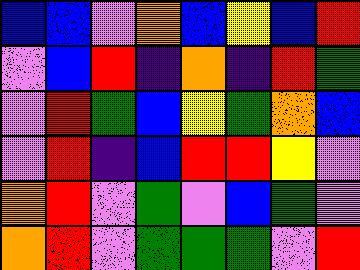[["blue", "blue", "violet", "orange", "blue", "yellow", "blue", "red"], ["violet", "blue", "red", "indigo", "orange", "indigo", "red", "green"], ["violet", "red", "green", "blue", "yellow", "green", "orange", "blue"], ["violet", "red", "indigo", "blue", "red", "red", "yellow", "violet"], ["orange", "red", "violet", "green", "violet", "blue", "green", "violet"], ["orange", "red", "violet", "green", "green", "green", "violet", "red"]]